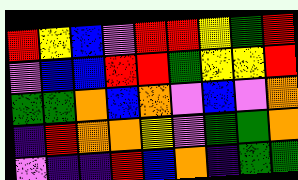[["red", "yellow", "blue", "violet", "red", "red", "yellow", "green", "red"], ["violet", "blue", "blue", "red", "red", "green", "yellow", "yellow", "red"], ["green", "green", "orange", "blue", "orange", "violet", "blue", "violet", "orange"], ["indigo", "red", "orange", "orange", "yellow", "violet", "green", "green", "orange"], ["violet", "indigo", "indigo", "red", "blue", "orange", "indigo", "green", "green"]]